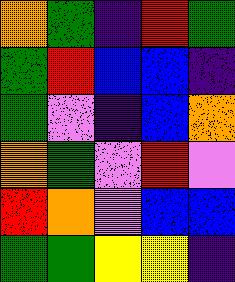[["orange", "green", "indigo", "red", "green"], ["green", "red", "blue", "blue", "indigo"], ["green", "violet", "indigo", "blue", "orange"], ["orange", "green", "violet", "red", "violet"], ["red", "orange", "violet", "blue", "blue"], ["green", "green", "yellow", "yellow", "indigo"]]